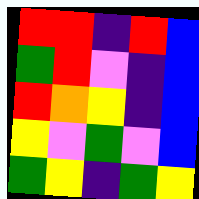[["red", "red", "indigo", "red", "blue"], ["green", "red", "violet", "indigo", "blue"], ["red", "orange", "yellow", "indigo", "blue"], ["yellow", "violet", "green", "violet", "blue"], ["green", "yellow", "indigo", "green", "yellow"]]